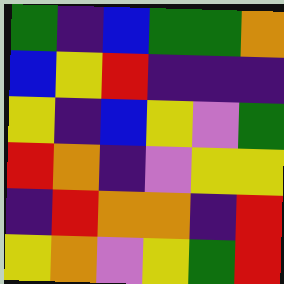[["green", "indigo", "blue", "green", "green", "orange"], ["blue", "yellow", "red", "indigo", "indigo", "indigo"], ["yellow", "indigo", "blue", "yellow", "violet", "green"], ["red", "orange", "indigo", "violet", "yellow", "yellow"], ["indigo", "red", "orange", "orange", "indigo", "red"], ["yellow", "orange", "violet", "yellow", "green", "red"]]